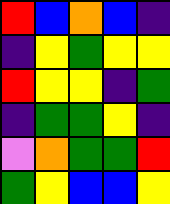[["red", "blue", "orange", "blue", "indigo"], ["indigo", "yellow", "green", "yellow", "yellow"], ["red", "yellow", "yellow", "indigo", "green"], ["indigo", "green", "green", "yellow", "indigo"], ["violet", "orange", "green", "green", "red"], ["green", "yellow", "blue", "blue", "yellow"]]